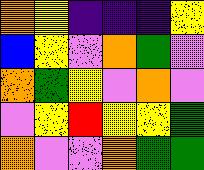[["orange", "yellow", "indigo", "indigo", "indigo", "yellow"], ["blue", "yellow", "violet", "orange", "green", "violet"], ["orange", "green", "yellow", "violet", "orange", "violet"], ["violet", "yellow", "red", "yellow", "yellow", "green"], ["orange", "violet", "violet", "orange", "green", "green"]]